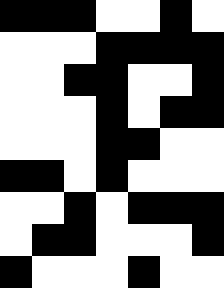[["black", "black", "black", "white", "white", "black", "white"], ["white", "white", "white", "black", "black", "black", "black"], ["white", "white", "black", "black", "white", "white", "black"], ["white", "white", "white", "black", "white", "black", "black"], ["white", "white", "white", "black", "black", "white", "white"], ["black", "black", "white", "black", "white", "white", "white"], ["white", "white", "black", "white", "black", "black", "black"], ["white", "black", "black", "white", "white", "white", "black"], ["black", "white", "white", "white", "black", "white", "white"]]